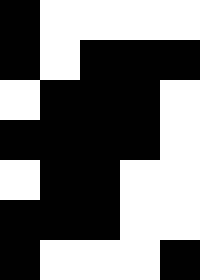[["black", "white", "white", "white", "white"], ["black", "white", "black", "black", "black"], ["white", "black", "black", "black", "white"], ["black", "black", "black", "black", "white"], ["white", "black", "black", "white", "white"], ["black", "black", "black", "white", "white"], ["black", "white", "white", "white", "black"]]